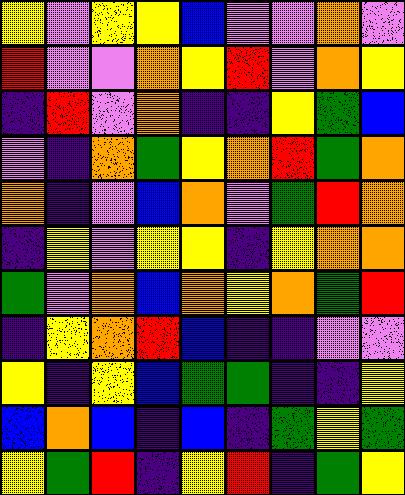[["yellow", "violet", "yellow", "yellow", "blue", "violet", "violet", "orange", "violet"], ["red", "violet", "violet", "orange", "yellow", "red", "violet", "orange", "yellow"], ["indigo", "red", "violet", "orange", "indigo", "indigo", "yellow", "green", "blue"], ["violet", "indigo", "orange", "green", "yellow", "orange", "red", "green", "orange"], ["orange", "indigo", "violet", "blue", "orange", "violet", "green", "red", "orange"], ["indigo", "yellow", "violet", "yellow", "yellow", "indigo", "yellow", "orange", "orange"], ["green", "violet", "orange", "blue", "orange", "yellow", "orange", "green", "red"], ["indigo", "yellow", "orange", "red", "blue", "indigo", "indigo", "violet", "violet"], ["yellow", "indigo", "yellow", "blue", "green", "green", "indigo", "indigo", "yellow"], ["blue", "orange", "blue", "indigo", "blue", "indigo", "green", "yellow", "green"], ["yellow", "green", "red", "indigo", "yellow", "red", "indigo", "green", "yellow"]]